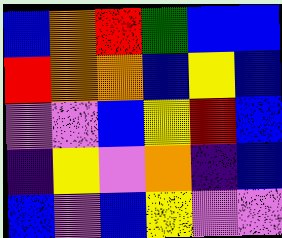[["blue", "orange", "red", "green", "blue", "blue"], ["red", "orange", "orange", "blue", "yellow", "blue"], ["violet", "violet", "blue", "yellow", "red", "blue"], ["indigo", "yellow", "violet", "orange", "indigo", "blue"], ["blue", "violet", "blue", "yellow", "violet", "violet"]]